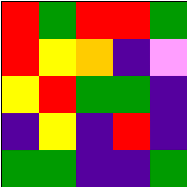[["red", "green", "red", "red", "green"], ["red", "yellow", "orange", "indigo", "violet"], ["yellow", "red", "green", "green", "indigo"], ["indigo", "yellow", "indigo", "red", "indigo"], ["green", "green", "indigo", "indigo", "green"]]